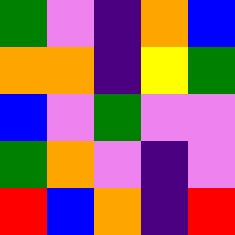[["green", "violet", "indigo", "orange", "blue"], ["orange", "orange", "indigo", "yellow", "green"], ["blue", "violet", "green", "violet", "violet"], ["green", "orange", "violet", "indigo", "violet"], ["red", "blue", "orange", "indigo", "red"]]